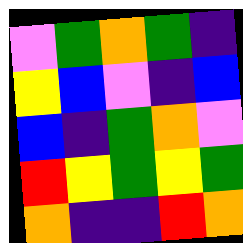[["violet", "green", "orange", "green", "indigo"], ["yellow", "blue", "violet", "indigo", "blue"], ["blue", "indigo", "green", "orange", "violet"], ["red", "yellow", "green", "yellow", "green"], ["orange", "indigo", "indigo", "red", "orange"]]